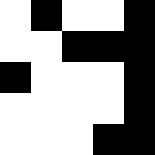[["white", "black", "white", "white", "black"], ["white", "white", "black", "black", "black"], ["black", "white", "white", "white", "black"], ["white", "white", "white", "white", "black"], ["white", "white", "white", "black", "black"]]